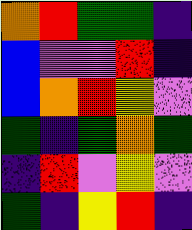[["orange", "red", "green", "green", "indigo"], ["blue", "violet", "violet", "red", "indigo"], ["blue", "orange", "red", "yellow", "violet"], ["green", "indigo", "green", "orange", "green"], ["indigo", "red", "violet", "yellow", "violet"], ["green", "indigo", "yellow", "red", "indigo"]]